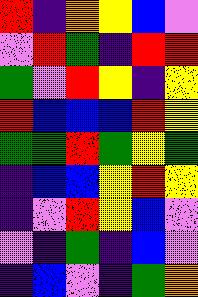[["red", "indigo", "orange", "yellow", "blue", "violet"], ["violet", "red", "green", "indigo", "red", "red"], ["green", "violet", "red", "yellow", "indigo", "yellow"], ["red", "blue", "blue", "blue", "red", "yellow"], ["green", "green", "red", "green", "yellow", "green"], ["indigo", "blue", "blue", "yellow", "red", "yellow"], ["indigo", "violet", "red", "yellow", "blue", "violet"], ["violet", "indigo", "green", "indigo", "blue", "violet"], ["indigo", "blue", "violet", "indigo", "green", "orange"]]